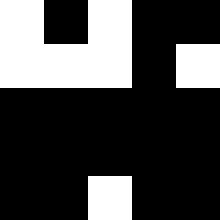[["white", "black", "white", "black", "black"], ["white", "white", "white", "black", "white"], ["black", "black", "black", "black", "black"], ["black", "black", "black", "black", "black"], ["black", "black", "white", "black", "black"]]